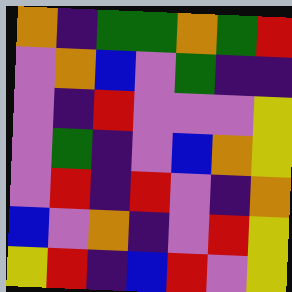[["orange", "indigo", "green", "green", "orange", "green", "red"], ["violet", "orange", "blue", "violet", "green", "indigo", "indigo"], ["violet", "indigo", "red", "violet", "violet", "violet", "yellow"], ["violet", "green", "indigo", "violet", "blue", "orange", "yellow"], ["violet", "red", "indigo", "red", "violet", "indigo", "orange"], ["blue", "violet", "orange", "indigo", "violet", "red", "yellow"], ["yellow", "red", "indigo", "blue", "red", "violet", "yellow"]]